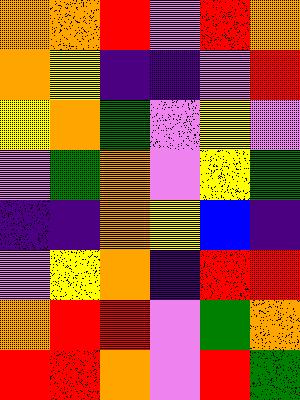[["orange", "orange", "red", "violet", "red", "orange"], ["orange", "yellow", "indigo", "indigo", "violet", "red"], ["yellow", "orange", "green", "violet", "yellow", "violet"], ["violet", "green", "orange", "violet", "yellow", "green"], ["indigo", "indigo", "orange", "yellow", "blue", "indigo"], ["violet", "yellow", "orange", "indigo", "red", "red"], ["orange", "red", "red", "violet", "green", "orange"], ["red", "red", "orange", "violet", "red", "green"]]